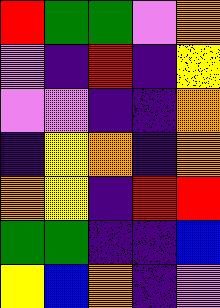[["red", "green", "green", "violet", "orange"], ["violet", "indigo", "red", "indigo", "yellow"], ["violet", "violet", "indigo", "indigo", "orange"], ["indigo", "yellow", "orange", "indigo", "orange"], ["orange", "yellow", "indigo", "red", "red"], ["green", "green", "indigo", "indigo", "blue"], ["yellow", "blue", "orange", "indigo", "violet"]]